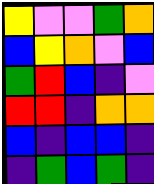[["yellow", "violet", "violet", "green", "orange"], ["blue", "yellow", "orange", "violet", "blue"], ["green", "red", "blue", "indigo", "violet"], ["red", "red", "indigo", "orange", "orange"], ["blue", "indigo", "blue", "blue", "indigo"], ["indigo", "green", "blue", "green", "indigo"]]